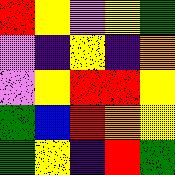[["red", "yellow", "violet", "yellow", "green"], ["violet", "indigo", "yellow", "indigo", "orange"], ["violet", "yellow", "red", "red", "yellow"], ["green", "blue", "red", "orange", "yellow"], ["green", "yellow", "indigo", "red", "green"]]